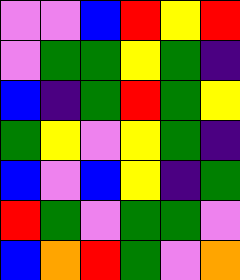[["violet", "violet", "blue", "red", "yellow", "red"], ["violet", "green", "green", "yellow", "green", "indigo"], ["blue", "indigo", "green", "red", "green", "yellow"], ["green", "yellow", "violet", "yellow", "green", "indigo"], ["blue", "violet", "blue", "yellow", "indigo", "green"], ["red", "green", "violet", "green", "green", "violet"], ["blue", "orange", "red", "green", "violet", "orange"]]